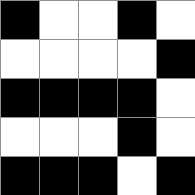[["black", "white", "white", "black", "white"], ["white", "white", "white", "white", "black"], ["black", "black", "black", "black", "white"], ["white", "white", "white", "black", "white"], ["black", "black", "black", "white", "black"]]